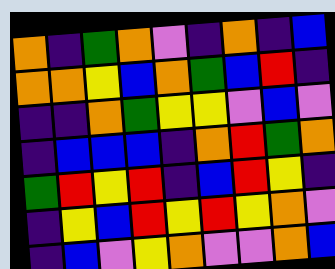[["orange", "indigo", "green", "orange", "violet", "indigo", "orange", "indigo", "blue"], ["orange", "orange", "yellow", "blue", "orange", "green", "blue", "red", "indigo"], ["indigo", "indigo", "orange", "green", "yellow", "yellow", "violet", "blue", "violet"], ["indigo", "blue", "blue", "blue", "indigo", "orange", "red", "green", "orange"], ["green", "red", "yellow", "red", "indigo", "blue", "red", "yellow", "indigo"], ["indigo", "yellow", "blue", "red", "yellow", "red", "yellow", "orange", "violet"], ["indigo", "blue", "violet", "yellow", "orange", "violet", "violet", "orange", "blue"]]